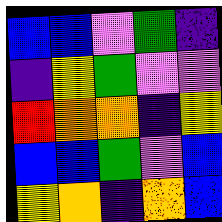[["blue", "blue", "violet", "green", "indigo"], ["indigo", "yellow", "green", "violet", "violet"], ["red", "orange", "orange", "indigo", "yellow"], ["blue", "blue", "green", "violet", "blue"], ["yellow", "orange", "indigo", "orange", "blue"]]